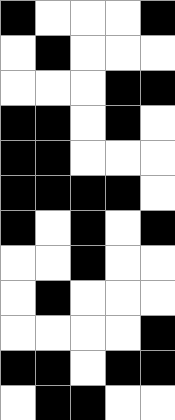[["black", "white", "white", "white", "black"], ["white", "black", "white", "white", "white"], ["white", "white", "white", "black", "black"], ["black", "black", "white", "black", "white"], ["black", "black", "white", "white", "white"], ["black", "black", "black", "black", "white"], ["black", "white", "black", "white", "black"], ["white", "white", "black", "white", "white"], ["white", "black", "white", "white", "white"], ["white", "white", "white", "white", "black"], ["black", "black", "white", "black", "black"], ["white", "black", "black", "white", "white"]]